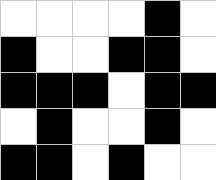[["white", "white", "white", "white", "black", "white"], ["black", "white", "white", "black", "black", "white"], ["black", "black", "black", "white", "black", "black"], ["white", "black", "white", "white", "black", "white"], ["black", "black", "white", "black", "white", "white"]]